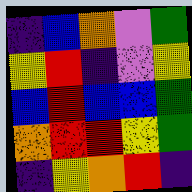[["indigo", "blue", "orange", "violet", "green"], ["yellow", "red", "indigo", "violet", "yellow"], ["blue", "red", "blue", "blue", "green"], ["orange", "red", "red", "yellow", "green"], ["indigo", "yellow", "orange", "red", "indigo"]]